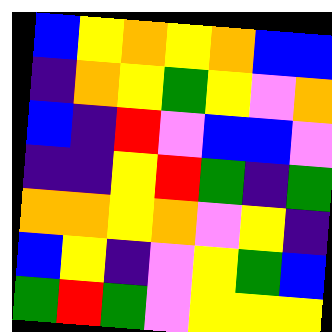[["blue", "yellow", "orange", "yellow", "orange", "blue", "blue"], ["indigo", "orange", "yellow", "green", "yellow", "violet", "orange"], ["blue", "indigo", "red", "violet", "blue", "blue", "violet"], ["indigo", "indigo", "yellow", "red", "green", "indigo", "green"], ["orange", "orange", "yellow", "orange", "violet", "yellow", "indigo"], ["blue", "yellow", "indigo", "violet", "yellow", "green", "blue"], ["green", "red", "green", "violet", "yellow", "yellow", "yellow"]]